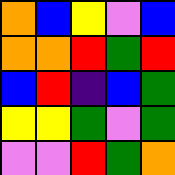[["orange", "blue", "yellow", "violet", "blue"], ["orange", "orange", "red", "green", "red"], ["blue", "red", "indigo", "blue", "green"], ["yellow", "yellow", "green", "violet", "green"], ["violet", "violet", "red", "green", "orange"]]